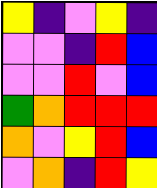[["yellow", "indigo", "violet", "yellow", "indigo"], ["violet", "violet", "indigo", "red", "blue"], ["violet", "violet", "red", "violet", "blue"], ["green", "orange", "red", "red", "red"], ["orange", "violet", "yellow", "red", "blue"], ["violet", "orange", "indigo", "red", "yellow"]]